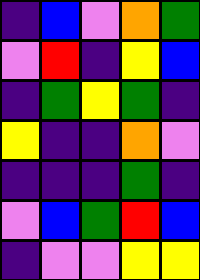[["indigo", "blue", "violet", "orange", "green"], ["violet", "red", "indigo", "yellow", "blue"], ["indigo", "green", "yellow", "green", "indigo"], ["yellow", "indigo", "indigo", "orange", "violet"], ["indigo", "indigo", "indigo", "green", "indigo"], ["violet", "blue", "green", "red", "blue"], ["indigo", "violet", "violet", "yellow", "yellow"]]